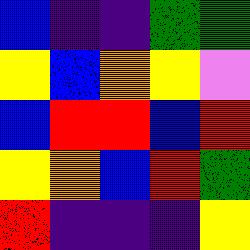[["blue", "indigo", "indigo", "green", "green"], ["yellow", "blue", "orange", "yellow", "violet"], ["blue", "red", "red", "blue", "red"], ["yellow", "orange", "blue", "red", "green"], ["red", "indigo", "indigo", "indigo", "yellow"]]